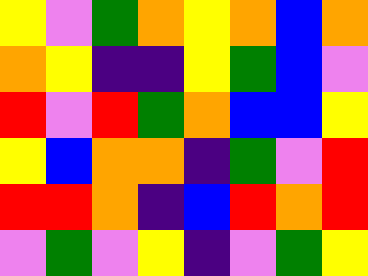[["yellow", "violet", "green", "orange", "yellow", "orange", "blue", "orange"], ["orange", "yellow", "indigo", "indigo", "yellow", "green", "blue", "violet"], ["red", "violet", "red", "green", "orange", "blue", "blue", "yellow"], ["yellow", "blue", "orange", "orange", "indigo", "green", "violet", "red"], ["red", "red", "orange", "indigo", "blue", "red", "orange", "red"], ["violet", "green", "violet", "yellow", "indigo", "violet", "green", "yellow"]]